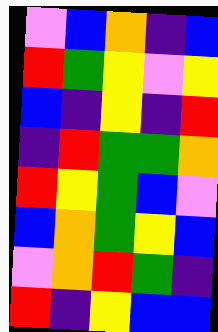[["violet", "blue", "orange", "indigo", "blue"], ["red", "green", "yellow", "violet", "yellow"], ["blue", "indigo", "yellow", "indigo", "red"], ["indigo", "red", "green", "green", "orange"], ["red", "yellow", "green", "blue", "violet"], ["blue", "orange", "green", "yellow", "blue"], ["violet", "orange", "red", "green", "indigo"], ["red", "indigo", "yellow", "blue", "blue"]]